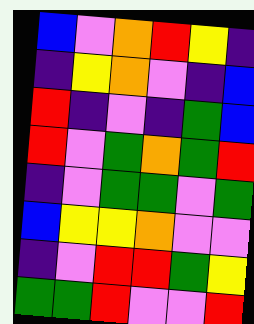[["blue", "violet", "orange", "red", "yellow", "indigo"], ["indigo", "yellow", "orange", "violet", "indigo", "blue"], ["red", "indigo", "violet", "indigo", "green", "blue"], ["red", "violet", "green", "orange", "green", "red"], ["indigo", "violet", "green", "green", "violet", "green"], ["blue", "yellow", "yellow", "orange", "violet", "violet"], ["indigo", "violet", "red", "red", "green", "yellow"], ["green", "green", "red", "violet", "violet", "red"]]